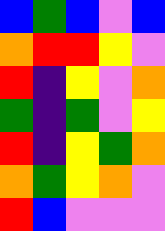[["blue", "green", "blue", "violet", "blue"], ["orange", "red", "red", "yellow", "violet"], ["red", "indigo", "yellow", "violet", "orange"], ["green", "indigo", "green", "violet", "yellow"], ["red", "indigo", "yellow", "green", "orange"], ["orange", "green", "yellow", "orange", "violet"], ["red", "blue", "violet", "violet", "violet"]]